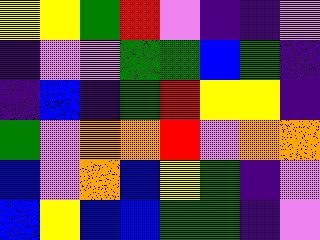[["yellow", "yellow", "green", "red", "violet", "indigo", "indigo", "violet"], ["indigo", "violet", "violet", "green", "green", "blue", "green", "indigo"], ["indigo", "blue", "indigo", "green", "red", "yellow", "yellow", "indigo"], ["green", "violet", "orange", "orange", "red", "violet", "orange", "orange"], ["blue", "violet", "orange", "blue", "yellow", "green", "indigo", "violet"], ["blue", "yellow", "blue", "blue", "green", "green", "indigo", "violet"]]